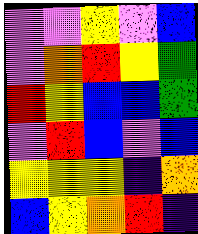[["violet", "violet", "yellow", "violet", "blue"], ["violet", "orange", "red", "yellow", "green"], ["red", "yellow", "blue", "blue", "green"], ["violet", "red", "blue", "violet", "blue"], ["yellow", "yellow", "yellow", "indigo", "orange"], ["blue", "yellow", "orange", "red", "indigo"]]